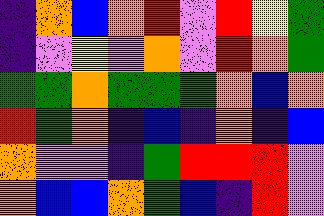[["indigo", "orange", "blue", "orange", "red", "violet", "red", "yellow", "green"], ["indigo", "violet", "yellow", "violet", "orange", "violet", "red", "orange", "green"], ["green", "green", "orange", "green", "green", "green", "orange", "blue", "orange"], ["red", "green", "orange", "indigo", "blue", "indigo", "orange", "indigo", "blue"], ["orange", "violet", "violet", "indigo", "green", "red", "red", "red", "violet"], ["orange", "blue", "blue", "orange", "green", "blue", "indigo", "red", "violet"]]